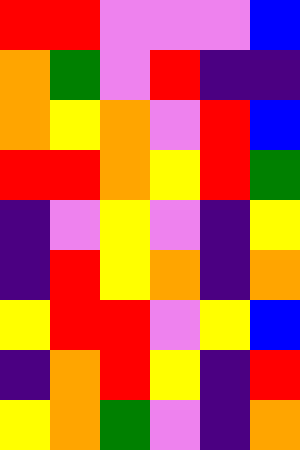[["red", "red", "violet", "violet", "violet", "blue"], ["orange", "green", "violet", "red", "indigo", "indigo"], ["orange", "yellow", "orange", "violet", "red", "blue"], ["red", "red", "orange", "yellow", "red", "green"], ["indigo", "violet", "yellow", "violet", "indigo", "yellow"], ["indigo", "red", "yellow", "orange", "indigo", "orange"], ["yellow", "red", "red", "violet", "yellow", "blue"], ["indigo", "orange", "red", "yellow", "indigo", "red"], ["yellow", "orange", "green", "violet", "indigo", "orange"]]